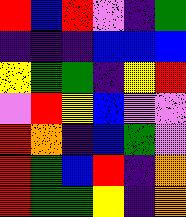[["red", "blue", "red", "violet", "indigo", "green"], ["indigo", "indigo", "indigo", "blue", "blue", "blue"], ["yellow", "green", "green", "indigo", "yellow", "red"], ["violet", "red", "yellow", "blue", "violet", "violet"], ["red", "orange", "indigo", "blue", "green", "violet"], ["red", "green", "blue", "red", "indigo", "orange"], ["red", "green", "green", "yellow", "indigo", "orange"]]